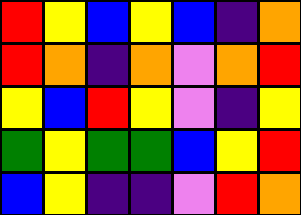[["red", "yellow", "blue", "yellow", "blue", "indigo", "orange"], ["red", "orange", "indigo", "orange", "violet", "orange", "red"], ["yellow", "blue", "red", "yellow", "violet", "indigo", "yellow"], ["green", "yellow", "green", "green", "blue", "yellow", "red"], ["blue", "yellow", "indigo", "indigo", "violet", "red", "orange"]]